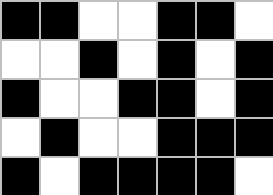[["black", "black", "white", "white", "black", "black", "white"], ["white", "white", "black", "white", "black", "white", "black"], ["black", "white", "white", "black", "black", "white", "black"], ["white", "black", "white", "white", "black", "black", "black"], ["black", "white", "black", "black", "black", "black", "white"]]